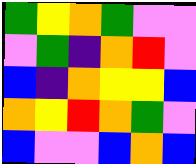[["green", "yellow", "orange", "green", "violet", "violet"], ["violet", "green", "indigo", "orange", "red", "violet"], ["blue", "indigo", "orange", "yellow", "yellow", "blue"], ["orange", "yellow", "red", "orange", "green", "violet"], ["blue", "violet", "violet", "blue", "orange", "blue"]]